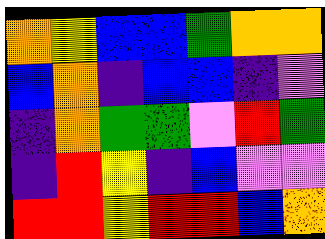[["orange", "yellow", "blue", "blue", "green", "orange", "orange"], ["blue", "orange", "indigo", "blue", "blue", "indigo", "violet"], ["indigo", "orange", "green", "green", "violet", "red", "green"], ["indigo", "red", "yellow", "indigo", "blue", "violet", "violet"], ["red", "red", "yellow", "red", "red", "blue", "orange"]]